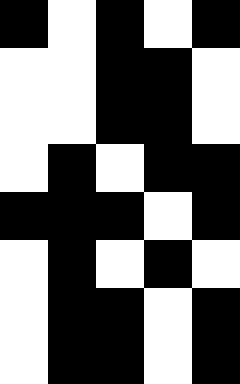[["black", "white", "black", "white", "black"], ["white", "white", "black", "black", "white"], ["white", "white", "black", "black", "white"], ["white", "black", "white", "black", "black"], ["black", "black", "black", "white", "black"], ["white", "black", "white", "black", "white"], ["white", "black", "black", "white", "black"], ["white", "black", "black", "white", "black"]]